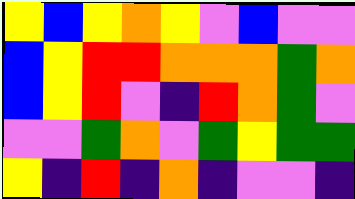[["yellow", "blue", "yellow", "orange", "yellow", "violet", "blue", "violet", "violet"], ["blue", "yellow", "red", "red", "orange", "orange", "orange", "green", "orange"], ["blue", "yellow", "red", "violet", "indigo", "red", "orange", "green", "violet"], ["violet", "violet", "green", "orange", "violet", "green", "yellow", "green", "green"], ["yellow", "indigo", "red", "indigo", "orange", "indigo", "violet", "violet", "indigo"]]